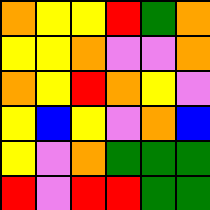[["orange", "yellow", "yellow", "red", "green", "orange"], ["yellow", "yellow", "orange", "violet", "violet", "orange"], ["orange", "yellow", "red", "orange", "yellow", "violet"], ["yellow", "blue", "yellow", "violet", "orange", "blue"], ["yellow", "violet", "orange", "green", "green", "green"], ["red", "violet", "red", "red", "green", "green"]]